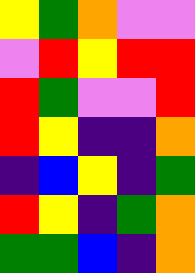[["yellow", "green", "orange", "violet", "violet"], ["violet", "red", "yellow", "red", "red"], ["red", "green", "violet", "violet", "red"], ["red", "yellow", "indigo", "indigo", "orange"], ["indigo", "blue", "yellow", "indigo", "green"], ["red", "yellow", "indigo", "green", "orange"], ["green", "green", "blue", "indigo", "orange"]]